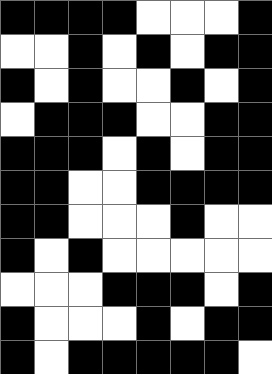[["black", "black", "black", "black", "white", "white", "white", "black"], ["white", "white", "black", "white", "black", "white", "black", "black"], ["black", "white", "black", "white", "white", "black", "white", "black"], ["white", "black", "black", "black", "white", "white", "black", "black"], ["black", "black", "black", "white", "black", "white", "black", "black"], ["black", "black", "white", "white", "black", "black", "black", "black"], ["black", "black", "white", "white", "white", "black", "white", "white"], ["black", "white", "black", "white", "white", "white", "white", "white"], ["white", "white", "white", "black", "black", "black", "white", "black"], ["black", "white", "white", "white", "black", "white", "black", "black"], ["black", "white", "black", "black", "black", "black", "black", "white"]]